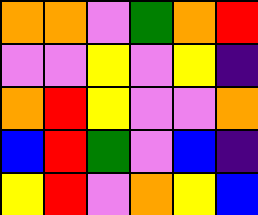[["orange", "orange", "violet", "green", "orange", "red"], ["violet", "violet", "yellow", "violet", "yellow", "indigo"], ["orange", "red", "yellow", "violet", "violet", "orange"], ["blue", "red", "green", "violet", "blue", "indigo"], ["yellow", "red", "violet", "orange", "yellow", "blue"]]